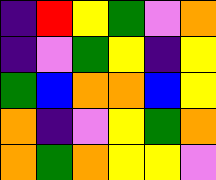[["indigo", "red", "yellow", "green", "violet", "orange"], ["indigo", "violet", "green", "yellow", "indigo", "yellow"], ["green", "blue", "orange", "orange", "blue", "yellow"], ["orange", "indigo", "violet", "yellow", "green", "orange"], ["orange", "green", "orange", "yellow", "yellow", "violet"]]